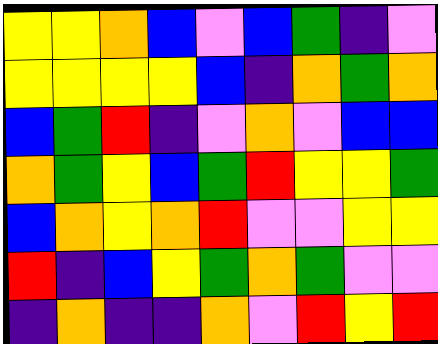[["yellow", "yellow", "orange", "blue", "violet", "blue", "green", "indigo", "violet"], ["yellow", "yellow", "yellow", "yellow", "blue", "indigo", "orange", "green", "orange"], ["blue", "green", "red", "indigo", "violet", "orange", "violet", "blue", "blue"], ["orange", "green", "yellow", "blue", "green", "red", "yellow", "yellow", "green"], ["blue", "orange", "yellow", "orange", "red", "violet", "violet", "yellow", "yellow"], ["red", "indigo", "blue", "yellow", "green", "orange", "green", "violet", "violet"], ["indigo", "orange", "indigo", "indigo", "orange", "violet", "red", "yellow", "red"]]